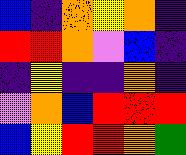[["blue", "indigo", "orange", "yellow", "orange", "indigo"], ["red", "red", "orange", "violet", "blue", "indigo"], ["indigo", "yellow", "indigo", "indigo", "orange", "indigo"], ["violet", "orange", "blue", "red", "red", "red"], ["blue", "yellow", "red", "red", "orange", "green"]]